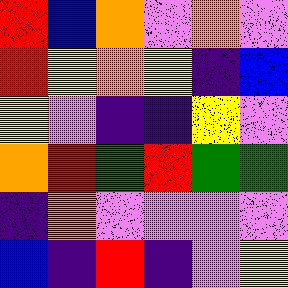[["red", "blue", "orange", "violet", "orange", "violet"], ["red", "yellow", "orange", "yellow", "indigo", "blue"], ["yellow", "violet", "indigo", "indigo", "yellow", "violet"], ["orange", "red", "green", "red", "green", "green"], ["indigo", "orange", "violet", "violet", "violet", "violet"], ["blue", "indigo", "red", "indigo", "violet", "yellow"]]